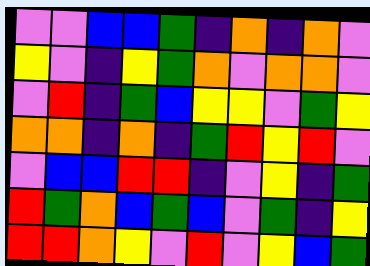[["violet", "violet", "blue", "blue", "green", "indigo", "orange", "indigo", "orange", "violet"], ["yellow", "violet", "indigo", "yellow", "green", "orange", "violet", "orange", "orange", "violet"], ["violet", "red", "indigo", "green", "blue", "yellow", "yellow", "violet", "green", "yellow"], ["orange", "orange", "indigo", "orange", "indigo", "green", "red", "yellow", "red", "violet"], ["violet", "blue", "blue", "red", "red", "indigo", "violet", "yellow", "indigo", "green"], ["red", "green", "orange", "blue", "green", "blue", "violet", "green", "indigo", "yellow"], ["red", "red", "orange", "yellow", "violet", "red", "violet", "yellow", "blue", "green"]]